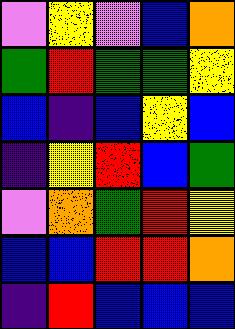[["violet", "yellow", "violet", "blue", "orange"], ["green", "red", "green", "green", "yellow"], ["blue", "indigo", "blue", "yellow", "blue"], ["indigo", "yellow", "red", "blue", "green"], ["violet", "orange", "green", "red", "yellow"], ["blue", "blue", "red", "red", "orange"], ["indigo", "red", "blue", "blue", "blue"]]